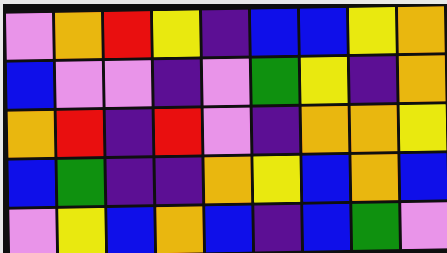[["violet", "orange", "red", "yellow", "indigo", "blue", "blue", "yellow", "orange"], ["blue", "violet", "violet", "indigo", "violet", "green", "yellow", "indigo", "orange"], ["orange", "red", "indigo", "red", "violet", "indigo", "orange", "orange", "yellow"], ["blue", "green", "indigo", "indigo", "orange", "yellow", "blue", "orange", "blue"], ["violet", "yellow", "blue", "orange", "blue", "indigo", "blue", "green", "violet"]]